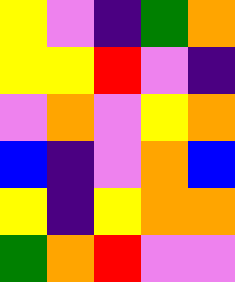[["yellow", "violet", "indigo", "green", "orange"], ["yellow", "yellow", "red", "violet", "indigo"], ["violet", "orange", "violet", "yellow", "orange"], ["blue", "indigo", "violet", "orange", "blue"], ["yellow", "indigo", "yellow", "orange", "orange"], ["green", "orange", "red", "violet", "violet"]]